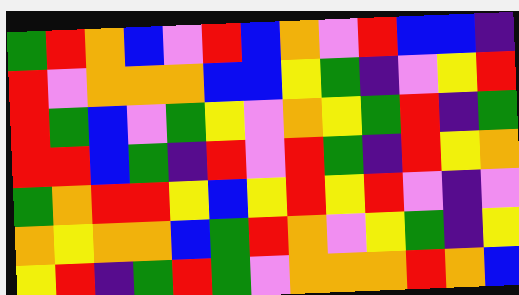[["green", "red", "orange", "blue", "violet", "red", "blue", "orange", "violet", "red", "blue", "blue", "indigo"], ["red", "violet", "orange", "orange", "orange", "blue", "blue", "yellow", "green", "indigo", "violet", "yellow", "red"], ["red", "green", "blue", "violet", "green", "yellow", "violet", "orange", "yellow", "green", "red", "indigo", "green"], ["red", "red", "blue", "green", "indigo", "red", "violet", "red", "green", "indigo", "red", "yellow", "orange"], ["green", "orange", "red", "red", "yellow", "blue", "yellow", "red", "yellow", "red", "violet", "indigo", "violet"], ["orange", "yellow", "orange", "orange", "blue", "green", "red", "orange", "violet", "yellow", "green", "indigo", "yellow"], ["yellow", "red", "indigo", "green", "red", "green", "violet", "orange", "orange", "orange", "red", "orange", "blue"]]